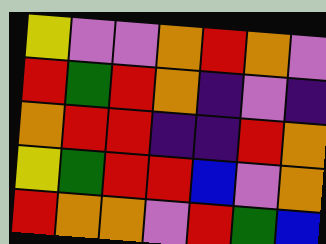[["yellow", "violet", "violet", "orange", "red", "orange", "violet"], ["red", "green", "red", "orange", "indigo", "violet", "indigo"], ["orange", "red", "red", "indigo", "indigo", "red", "orange"], ["yellow", "green", "red", "red", "blue", "violet", "orange"], ["red", "orange", "orange", "violet", "red", "green", "blue"]]